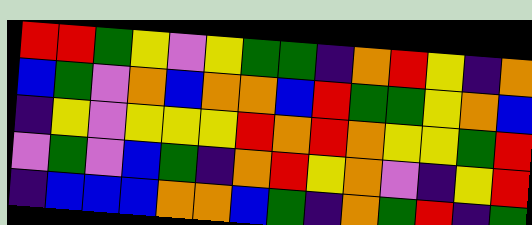[["red", "red", "green", "yellow", "violet", "yellow", "green", "green", "indigo", "orange", "red", "yellow", "indigo", "orange"], ["blue", "green", "violet", "orange", "blue", "orange", "orange", "blue", "red", "green", "green", "yellow", "orange", "blue"], ["indigo", "yellow", "violet", "yellow", "yellow", "yellow", "red", "orange", "red", "orange", "yellow", "yellow", "green", "red"], ["violet", "green", "violet", "blue", "green", "indigo", "orange", "red", "yellow", "orange", "violet", "indigo", "yellow", "red"], ["indigo", "blue", "blue", "blue", "orange", "orange", "blue", "green", "indigo", "orange", "green", "red", "indigo", "green"]]